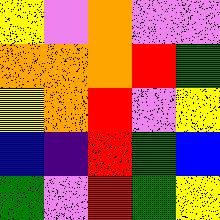[["yellow", "violet", "orange", "violet", "violet"], ["orange", "orange", "orange", "red", "green"], ["yellow", "orange", "red", "violet", "yellow"], ["blue", "indigo", "red", "green", "blue"], ["green", "violet", "red", "green", "yellow"]]